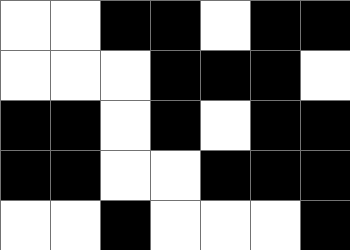[["white", "white", "black", "black", "white", "black", "black"], ["white", "white", "white", "black", "black", "black", "white"], ["black", "black", "white", "black", "white", "black", "black"], ["black", "black", "white", "white", "black", "black", "black"], ["white", "white", "black", "white", "white", "white", "black"]]